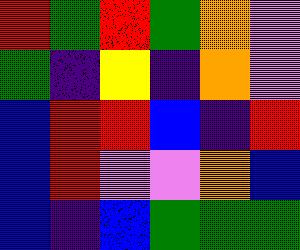[["red", "green", "red", "green", "orange", "violet"], ["green", "indigo", "yellow", "indigo", "orange", "violet"], ["blue", "red", "red", "blue", "indigo", "red"], ["blue", "red", "violet", "violet", "orange", "blue"], ["blue", "indigo", "blue", "green", "green", "green"]]